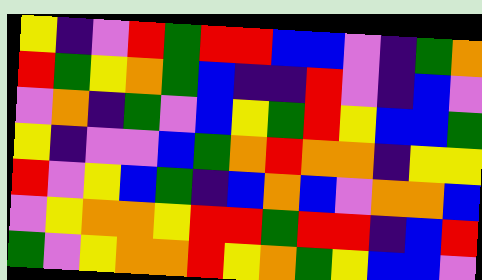[["yellow", "indigo", "violet", "red", "green", "red", "red", "blue", "blue", "violet", "indigo", "green", "orange"], ["red", "green", "yellow", "orange", "green", "blue", "indigo", "indigo", "red", "violet", "indigo", "blue", "violet"], ["violet", "orange", "indigo", "green", "violet", "blue", "yellow", "green", "red", "yellow", "blue", "blue", "green"], ["yellow", "indigo", "violet", "violet", "blue", "green", "orange", "red", "orange", "orange", "indigo", "yellow", "yellow"], ["red", "violet", "yellow", "blue", "green", "indigo", "blue", "orange", "blue", "violet", "orange", "orange", "blue"], ["violet", "yellow", "orange", "orange", "yellow", "red", "red", "green", "red", "red", "indigo", "blue", "red"], ["green", "violet", "yellow", "orange", "orange", "red", "yellow", "orange", "green", "yellow", "blue", "blue", "violet"]]